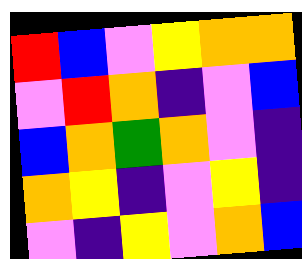[["red", "blue", "violet", "yellow", "orange", "orange"], ["violet", "red", "orange", "indigo", "violet", "blue"], ["blue", "orange", "green", "orange", "violet", "indigo"], ["orange", "yellow", "indigo", "violet", "yellow", "indigo"], ["violet", "indigo", "yellow", "violet", "orange", "blue"]]